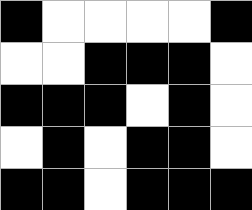[["black", "white", "white", "white", "white", "black"], ["white", "white", "black", "black", "black", "white"], ["black", "black", "black", "white", "black", "white"], ["white", "black", "white", "black", "black", "white"], ["black", "black", "white", "black", "black", "black"]]